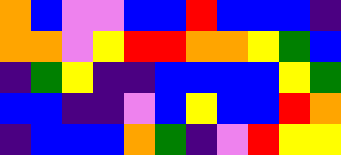[["orange", "blue", "violet", "violet", "blue", "blue", "red", "blue", "blue", "blue", "indigo"], ["orange", "orange", "violet", "yellow", "red", "red", "orange", "orange", "yellow", "green", "blue"], ["indigo", "green", "yellow", "indigo", "indigo", "blue", "blue", "blue", "blue", "yellow", "green"], ["blue", "blue", "indigo", "indigo", "violet", "blue", "yellow", "blue", "blue", "red", "orange"], ["indigo", "blue", "blue", "blue", "orange", "green", "indigo", "violet", "red", "yellow", "yellow"]]